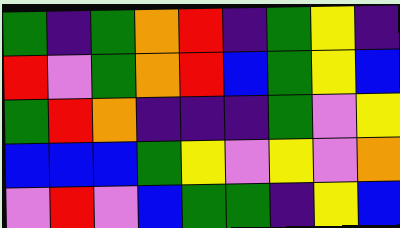[["green", "indigo", "green", "orange", "red", "indigo", "green", "yellow", "indigo"], ["red", "violet", "green", "orange", "red", "blue", "green", "yellow", "blue"], ["green", "red", "orange", "indigo", "indigo", "indigo", "green", "violet", "yellow"], ["blue", "blue", "blue", "green", "yellow", "violet", "yellow", "violet", "orange"], ["violet", "red", "violet", "blue", "green", "green", "indigo", "yellow", "blue"]]